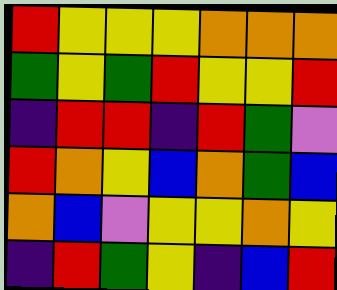[["red", "yellow", "yellow", "yellow", "orange", "orange", "orange"], ["green", "yellow", "green", "red", "yellow", "yellow", "red"], ["indigo", "red", "red", "indigo", "red", "green", "violet"], ["red", "orange", "yellow", "blue", "orange", "green", "blue"], ["orange", "blue", "violet", "yellow", "yellow", "orange", "yellow"], ["indigo", "red", "green", "yellow", "indigo", "blue", "red"]]